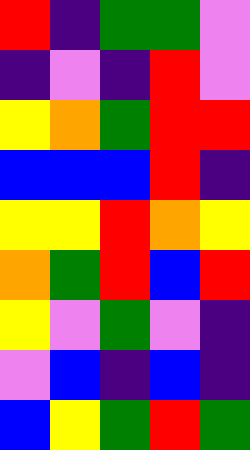[["red", "indigo", "green", "green", "violet"], ["indigo", "violet", "indigo", "red", "violet"], ["yellow", "orange", "green", "red", "red"], ["blue", "blue", "blue", "red", "indigo"], ["yellow", "yellow", "red", "orange", "yellow"], ["orange", "green", "red", "blue", "red"], ["yellow", "violet", "green", "violet", "indigo"], ["violet", "blue", "indigo", "blue", "indigo"], ["blue", "yellow", "green", "red", "green"]]